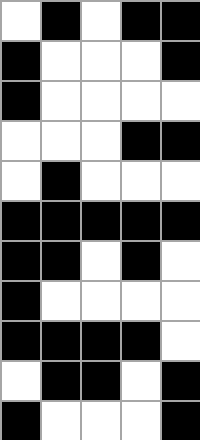[["white", "black", "white", "black", "black"], ["black", "white", "white", "white", "black"], ["black", "white", "white", "white", "white"], ["white", "white", "white", "black", "black"], ["white", "black", "white", "white", "white"], ["black", "black", "black", "black", "black"], ["black", "black", "white", "black", "white"], ["black", "white", "white", "white", "white"], ["black", "black", "black", "black", "white"], ["white", "black", "black", "white", "black"], ["black", "white", "white", "white", "black"]]